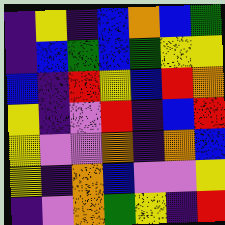[["indigo", "yellow", "indigo", "blue", "orange", "blue", "green"], ["indigo", "blue", "green", "blue", "green", "yellow", "yellow"], ["blue", "indigo", "red", "yellow", "blue", "red", "orange"], ["yellow", "indigo", "violet", "red", "indigo", "blue", "red"], ["yellow", "violet", "violet", "orange", "indigo", "orange", "blue"], ["yellow", "indigo", "orange", "blue", "violet", "violet", "yellow"], ["indigo", "violet", "orange", "green", "yellow", "indigo", "red"]]